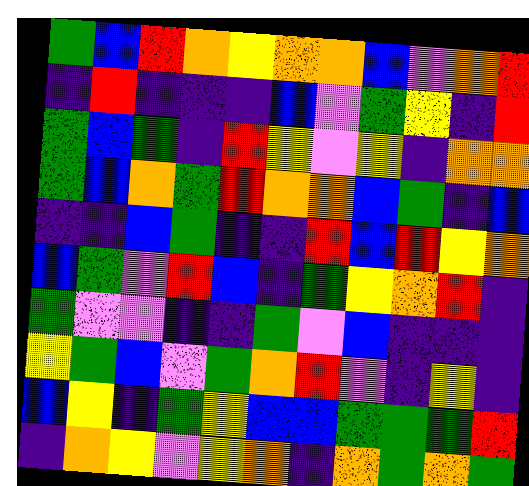[["green", "blue", "red", "orange", "yellow", "orange", "orange", "blue", "violet", "orange", "red"], ["indigo", "red", "indigo", "indigo", "indigo", "blue", "violet", "green", "yellow", "indigo", "red"], ["green", "blue", "green", "indigo", "red", "yellow", "violet", "yellow", "indigo", "orange", "orange"], ["green", "blue", "orange", "green", "red", "orange", "orange", "blue", "green", "indigo", "blue"], ["indigo", "indigo", "blue", "green", "indigo", "indigo", "red", "blue", "red", "yellow", "orange"], ["blue", "green", "violet", "red", "blue", "indigo", "green", "yellow", "orange", "red", "indigo"], ["green", "violet", "violet", "indigo", "indigo", "green", "violet", "blue", "indigo", "indigo", "indigo"], ["yellow", "green", "blue", "violet", "green", "orange", "red", "violet", "indigo", "yellow", "indigo"], ["blue", "yellow", "indigo", "green", "yellow", "blue", "blue", "green", "green", "green", "red"], ["indigo", "orange", "yellow", "violet", "yellow", "orange", "indigo", "orange", "green", "orange", "green"]]